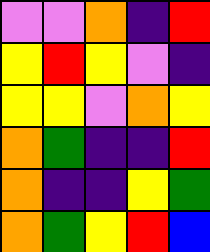[["violet", "violet", "orange", "indigo", "red"], ["yellow", "red", "yellow", "violet", "indigo"], ["yellow", "yellow", "violet", "orange", "yellow"], ["orange", "green", "indigo", "indigo", "red"], ["orange", "indigo", "indigo", "yellow", "green"], ["orange", "green", "yellow", "red", "blue"]]